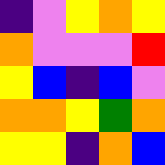[["indigo", "violet", "yellow", "orange", "yellow"], ["orange", "violet", "violet", "violet", "red"], ["yellow", "blue", "indigo", "blue", "violet"], ["orange", "orange", "yellow", "green", "orange"], ["yellow", "yellow", "indigo", "orange", "blue"]]